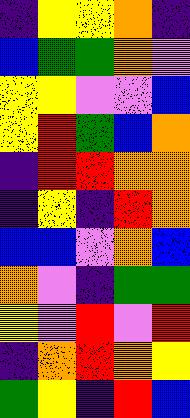[["indigo", "yellow", "yellow", "orange", "indigo"], ["blue", "green", "green", "orange", "violet"], ["yellow", "yellow", "violet", "violet", "blue"], ["yellow", "red", "green", "blue", "orange"], ["indigo", "red", "red", "orange", "orange"], ["indigo", "yellow", "indigo", "red", "orange"], ["blue", "blue", "violet", "orange", "blue"], ["orange", "violet", "indigo", "green", "green"], ["yellow", "violet", "red", "violet", "red"], ["indigo", "orange", "red", "orange", "yellow"], ["green", "yellow", "indigo", "red", "blue"]]